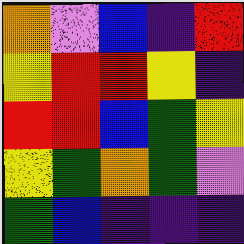[["orange", "violet", "blue", "indigo", "red"], ["yellow", "red", "red", "yellow", "indigo"], ["red", "red", "blue", "green", "yellow"], ["yellow", "green", "orange", "green", "violet"], ["green", "blue", "indigo", "indigo", "indigo"]]